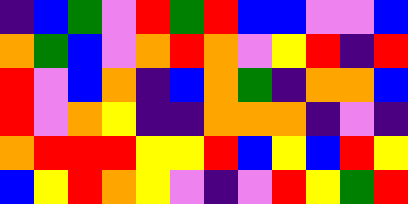[["indigo", "blue", "green", "violet", "red", "green", "red", "blue", "blue", "violet", "violet", "blue"], ["orange", "green", "blue", "violet", "orange", "red", "orange", "violet", "yellow", "red", "indigo", "red"], ["red", "violet", "blue", "orange", "indigo", "blue", "orange", "green", "indigo", "orange", "orange", "blue"], ["red", "violet", "orange", "yellow", "indigo", "indigo", "orange", "orange", "orange", "indigo", "violet", "indigo"], ["orange", "red", "red", "red", "yellow", "yellow", "red", "blue", "yellow", "blue", "red", "yellow"], ["blue", "yellow", "red", "orange", "yellow", "violet", "indigo", "violet", "red", "yellow", "green", "red"]]